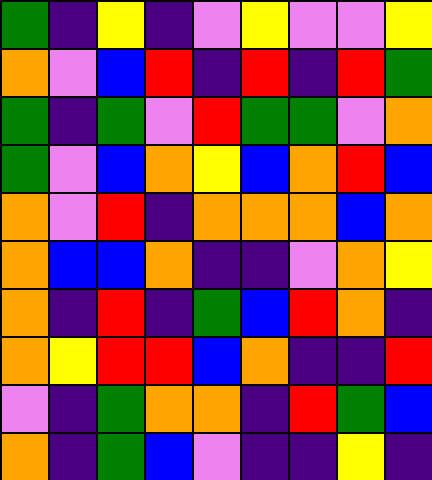[["green", "indigo", "yellow", "indigo", "violet", "yellow", "violet", "violet", "yellow"], ["orange", "violet", "blue", "red", "indigo", "red", "indigo", "red", "green"], ["green", "indigo", "green", "violet", "red", "green", "green", "violet", "orange"], ["green", "violet", "blue", "orange", "yellow", "blue", "orange", "red", "blue"], ["orange", "violet", "red", "indigo", "orange", "orange", "orange", "blue", "orange"], ["orange", "blue", "blue", "orange", "indigo", "indigo", "violet", "orange", "yellow"], ["orange", "indigo", "red", "indigo", "green", "blue", "red", "orange", "indigo"], ["orange", "yellow", "red", "red", "blue", "orange", "indigo", "indigo", "red"], ["violet", "indigo", "green", "orange", "orange", "indigo", "red", "green", "blue"], ["orange", "indigo", "green", "blue", "violet", "indigo", "indigo", "yellow", "indigo"]]